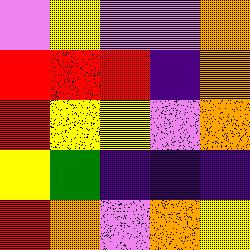[["violet", "yellow", "violet", "violet", "orange"], ["red", "red", "red", "indigo", "orange"], ["red", "yellow", "yellow", "violet", "orange"], ["yellow", "green", "indigo", "indigo", "indigo"], ["red", "orange", "violet", "orange", "yellow"]]